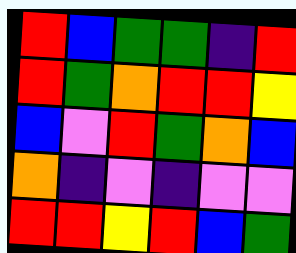[["red", "blue", "green", "green", "indigo", "red"], ["red", "green", "orange", "red", "red", "yellow"], ["blue", "violet", "red", "green", "orange", "blue"], ["orange", "indigo", "violet", "indigo", "violet", "violet"], ["red", "red", "yellow", "red", "blue", "green"]]